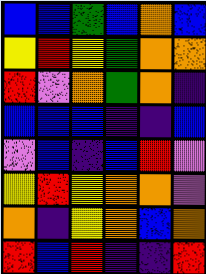[["blue", "blue", "green", "blue", "orange", "blue"], ["yellow", "red", "yellow", "green", "orange", "orange"], ["red", "violet", "orange", "green", "orange", "indigo"], ["blue", "blue", "blue", "indigo", "indigo", "blue"], ["violet", "blue", "indigo", "blue", "red", "violet"], ["yellow", "red", "yellow", "orange", "orange", "violet"], ["orange", "indigo", "yellow", "orange", "blue", "orange"], ["red", "blue", "red", "indigo", "indigo", "red"]]